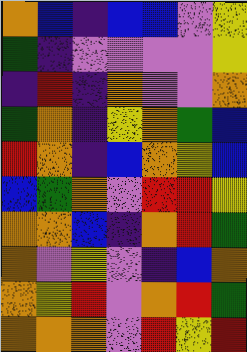[["orange", "blue", "indigo", "blue", "blue", "violet", "yellow"], ["green", "indigo", "violet", "violet", "violet", "violet", "yellow"], ["indigo", "red", "indigo", "orange", "violet", "violet", "orange"], ["green", "orange", "indigo", "yellow", "orange", "green", "blue"], ["red", "orange", "indigo", "blue", "orange", "yellow", "blue"], ["blue", "green", "orange", "violet", "red", "red", "yellow"], ["orange", "orange", "blue", "indigo", "orange", "red", "green"], ["orange", "violet", "yellow", "violet", "indigo", "blue", "orange"], ["orange", "yellow", "red", "violet", "orange", "red", "green"], ["orange", "orange", "orange", "violet", "red", "yellow", "red"]]